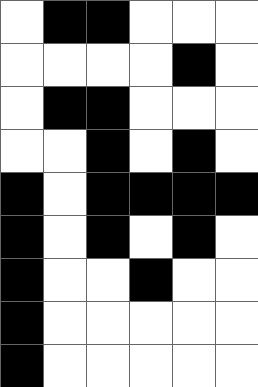[["white", "black", "black", "white", "white", "white"], ["white", "white", "white", "white", "black", "white"], ["white", "black", "black", "white", "white", "white"], ["white", "white", "black", "white", "black", "white"], ["black", "white", "black", "black", "black", "black"], ["black", "white", "black", "white", "black", "white"], ["black", "white", "white", "black", "white", "white"], ["black", "white", "white", "white", "white", "white"], ["black", "white", "white", "white", "white", "white"]]